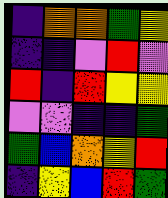[["indigo", "orange", "orange", "green", "yellow"], ["indigo", "indigo", "violet", "red", "violet"], ["red", "indigo", "red", "yellow", "yellow"], ["violet", "violet", "indigo", "indigo", "green"], ["green", "blue", "orange", "yellow", "red"], ["indigo", "yellow", "blue", "red", "green"]]